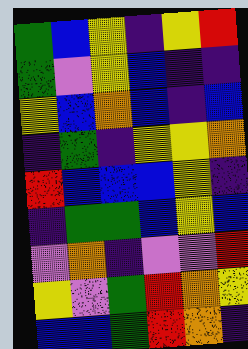[["green", "blue", "yellow", "indigo", "yellow", "red"], ["green", "violet", "yellow", "blue", "indigo", "indigo"], ["yellow", "blue", "orange", "blue", "indigo", "blue"], ["indigo", "green", "indigo", "yellow", "yellow", "orange"], ["red", "blue", "blue", "blue", "yellow", "indigo"], ["indigo", "green", "green", "blue", "yellow", "blue"], ["violet", "orange", "indigo", "violet", "violet", "red"], ["yellow", "violet", "green", "red", "orange", "yellow"], ["blue", "blue", "green", "red", "orange", "indigo"]]